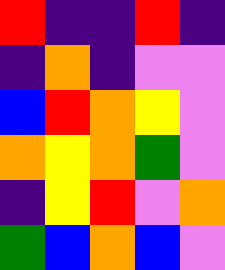[["red", "indigo", "indigo", "red", "indigo"], ["indigo", "orange", "indigo", "violet", "violet"], ["blue", "red", "orange", "yellow", "violet"], ["orange", "yellow", "orange", "green", "violet"], ["indigo", "yellow", "red", "violet", "orange"], ["green", "blue", "orange", "blue", "violet"]]